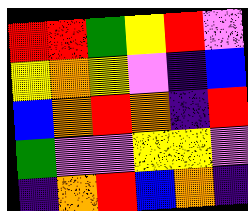[["red", "red", "green", "yellow", "red", "violet"], ["yellow", "orange", "yellow", "violet", "indigo", "blue"], ["blue", "orange", "red", "orange", "indigo", "red"], ["green", "violet", "violet", "yellow", "yellow", "violet"], ["indigo", "orange", "red", "blue", "orange", "indigo"]]